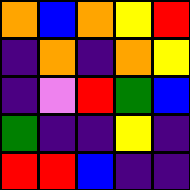[["orange", "blue", "orange", "yellow", "red"], ["indigo", "orange", "indigo", "orange", "yellow"], ["indigo", "violet", "red", "green", "blue"], ["green", "indigo", "indigo", "yellow", "indigo"], ["red", "red", "blue", "indigo", "indigo"]]